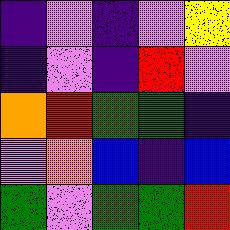[["indigo", "violet", "indigo", "violet", "yellow"], ["indigo", "violet", "indigo", "red", "violet"], ["orange", "red", "green", "green", "indigo"], ["violet", "orange", "blue", "indigo", "blue"], ["green", "violet", "green", "green", "red"]]